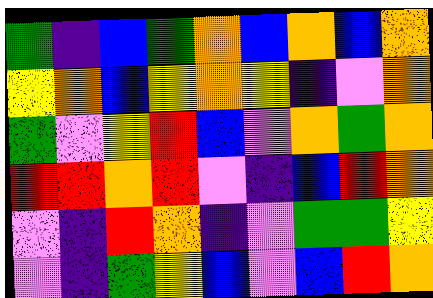[["green", "indigo", "blue", "green", "orange", "blue", "orange", "blue", "orange"], ["yellow", "orange", "blue", "yellow", "orange", "yellow", "indigo", "violet", "orange"], ["green", "violet", "yellow", "red", "blue", "violet", "orange", "green", "orange"], ["red", "red", "orange", "red", "violet", "indigo", "blue", "red", "orange"], ["violet", "indigo", "red", "orange", "indigo", "violet", "green", "green", "yellow"], ["violet", "indigo", "green", "yellow", "blue", "violet", "blue", "red", "orange"]]